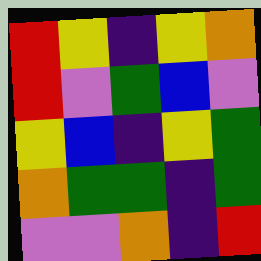[["red", "yellow", "indigo", "yellow", "orange"], ["red", "violet", "green", "blue", "violet"], ["yellow", "blue", "indigo", "yellow", "green"], ["orange", "green", "green", "indigo", "green"], ["violet", "violet", "orange", "indigo", "red"]]